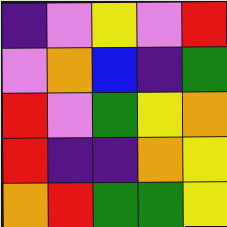[["indigo", "violet", "yellow", "violet", "red"], ["violet", "orange", "blue", "indigo", "green"], ["red", "violet", "green", "yellow", "orange"], ["red", "indigo", "indigo", "orange", "yellow"], ["orange", "red", "green", "green", "yellow"]]